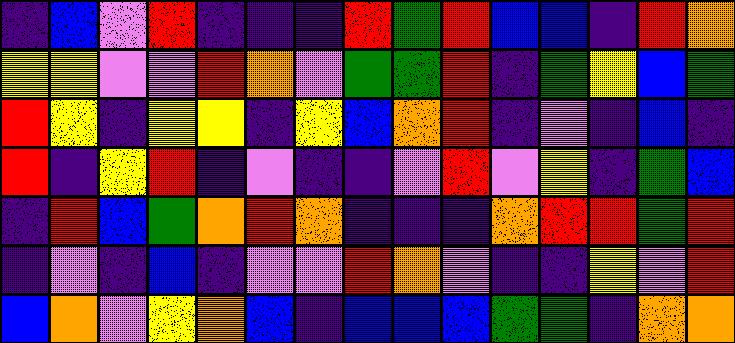[["indigo", "blue", "violet", "red", "indigo", "indigo", "indigo", "red", "green", "red", "blue", "blue", "indigo", "red", "orange"], ["yellow", "yellow", "violet", "violet", "red", "orange", "violet", "green", "green", "red", "indigo", "green", "yellow", "blue", "green"], ["red", "yellow", "indigo", "yellow", "yellow", "indigo", "yellow", "blue", "orange", "red", "indigo", "violet", "indigo", "blue", "indigo"], ["red", "indigo", "yellow", "red", "indigo", "violet", "indigo", "indigo", "violet", "red", "violet", "yellow", "indigo", "green", "blue"], ["indigo", "red", "blue", "green", "orange", "red", "orange", "indigo", "indigo", "indigo", "orange", "red", "red", "green", "red"], ["indigo", "violet", "indigo", "blue", "indigo", "violet", "violet", "red", "orange", "violet", "indigo", "indigo", "yellow", "violet", "red"], ["blue", "orange", "violet", "yellow", "orange", "blue", "indigo", "blue", "blue", "blue", "green", "green", "indigo", "orange", "orange"]]